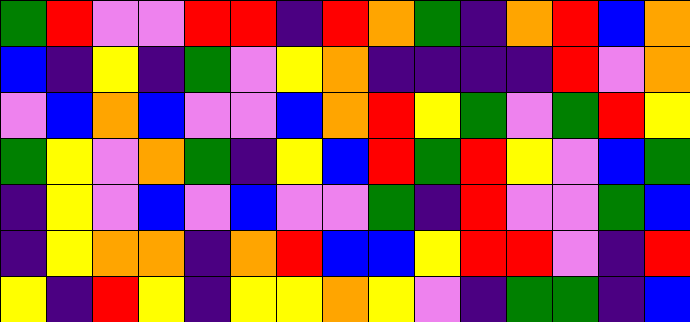[["green", "red", "violet", "violet", "red", "red", "indigo", "red", "orange", "green", "indigo", "orange", "red", "blue", "orange"], ["blue", "indigo", "yellow", "indigo", "green", "violet", "yellow", "orange", "indigo", "indigo", "indigo", "indigo", "red", "violet", "orange"], ["violet", "blue", "orange", "blue", "violet", "violet", "blue", "orange", "red", "yellow", "green", "violet", "green", "red", "yellow"], ["green", "yellow", "violet", "orange", "green", "indigo", "yellow", "blue", "red", "green", "red", "yellow", "violet", "blue", "green"], ["indigo", "yellow", "violet", "blue", "violet", "blue", "violet", "violet", "green", "indigo", "red", "violet", "violet", "green", "blue"], ["indigo", "yellow", "orange", "orange", "indigo", "orange", "red", "blue", "blue", "yellow", "red", "red", "violet", "indigo", "red"], ["yellow", "indigo", "red", "yellow", "indigo", "yellow", "yellow", "orange", "yellow", "violet", "indigo", "green", "green", "indigo", "blue"]]